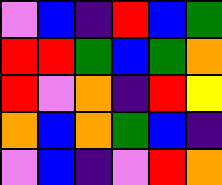[["violet", "blue", "indigo", "red", "blue", "green"], ["red", "red", "green", "blue", "green", "orange"], ["red", "violet", "orange", "indigo", "red", "yellow"], ["orange", "blue", "orange", "green", "blue", "indigo"], ["violet", "blue", "indigo", "violet", "red", "orange"]]